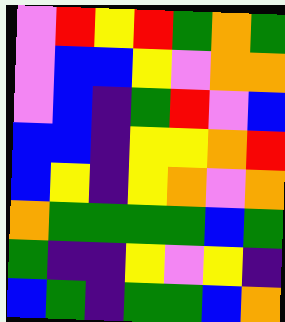[["violet", "red", "yellow", "red", "green", "orange", "green"], ["violet", "blue", "blue", "yellow", "violet", "orange", "orange"], ["violet", "blue", "indigo", "green", "red", "violet", "blue"], ["blue", "blue", "indigo", "yellow", "yellow", "orange", "red"], ["blue", "yellow", "indigo", "yellow", "orange", "violet", "orange"], ["orange", "green", "green", "green", "green", "blue", "green"], ["green", "indigo", "indigo", "yellow", "violet", "yellow", "indigo"], ["blue", "green", "indigo", "green", "green", "blue", "orange"]]